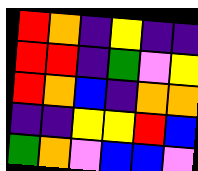[["red", "orange", "indigo", "yellow", "indigo", "indigo"], ["red", "red", "indigo", "green", "violet", "yellow"], ["red", "orange", "blue", "indigo", "orange", "orange"], ["indigo", "indigo", "yellow", "yellow", "red", "blue"], ["green", "orange", "violet", "blue", "blue", "violet"]]